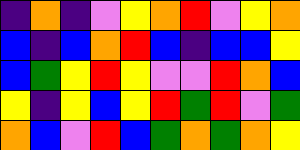[["indigo", "orange", "indigo", "violet", "yellow", "orange", "red", "violet", "yellow", "orange"], ["blue", "indigo", "blue", "orange", "red", "blue", "indigo", "blue", "blue", "yellow"], ["blue", "green", "yellow", "red", "yellow", "violet", "violet", "red", "orange", "blue"], ["yellow", "indigo", "yellow", "blue", "yellow", "red", "green", "red", "violet", "green"], ["orange", "blue", "violet", "red", "blue", "green", "orange", "green", "orange", "yellow"]]